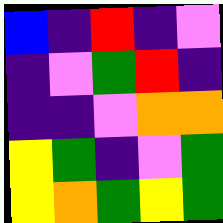[["blue", "indigo", "red", "indigo", "violet"], ["indigo", "violet", "green", "red", "indigo"], ["indigo", "indigo", "violet", "orange", "orange"], ["yellow", "green", "indigo", "violet", "green"], ["yellow", "orange", "green", "yellow", "green"]]